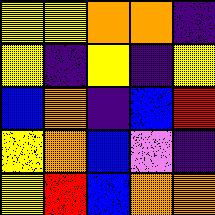[["yellow", "yellow", "orange", "orange", "indigo"], ["yellow", "indigo", "yellow", "indigo", "yellow"], ["blue", "orange", "indigo", "blue", "red"], ["yellow", "orange", "blue", "violet", "indigo"], ["yellow", "red", "blue", "orange", "orange"]]